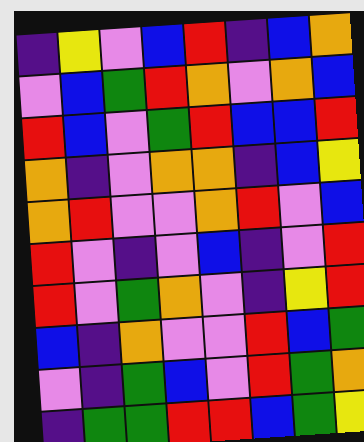[["indigo", "yellow", "violet", "blue", "red", "indigo", "blue", "orange"], ["violet", "blue", "green", "red", "orange", "violet", "orange", "blue"], ["red", "blue", "violet", "green", "red", "blue", "blue", "red"], ["orange", "indigo", "violet", "orange", "orange", "indigo", "blue", "yellow"], ["orange", "red", "violet", "violet", "orange", "red", "violet", "blue"], ["red", "violet", "indigo", "violet", "blue", "indigo", "violet", "red"], ["red", "violet", "green", "orange", "violet", "indigo", "yellow", "red"], ["blue", "indigo", "orange", "violet", "violet", "red", "blue", "green"], ["violet", "indigo", "green", "blue", "violet", "red", "green", "orange"], ["indigo", "green", "green", "red", "red", "blue", "green", "yellow"]]